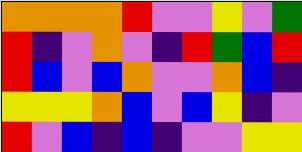[["orange", "orange", "orange", "orange", "red", "violet", "violet", "yellow", "violet", "green"], ["red", "indigo", "violet", "orange", "violet", "indigo", "red", "green", "blue", "red"], ["red", "blue", "violet", "blue", "orange", "violet", "violet", "orange", "blue", "indigo"], ["yellow", "yellow", "yellow", "orange", "blue", "violet", "blue", "yellow", "indigo", "violet"], ["red", "violet", "blue", "indigo", "blue", "indigo", "violet", "violet", "yellow", "yellow"]]